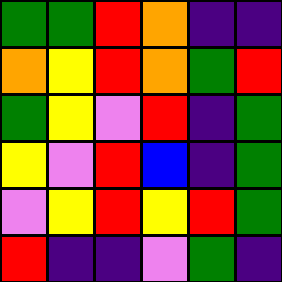[["green", "green", "red", "orange", "indigo", "indigo"], ["orange", "yellow", "red", "orange", "green", "red"], ["green", "yellow", "violet", "red", "indigo", "green"], ["yellow", "violet", "red", "blue", "indigo", "green"], ["violet", "yellow", "red", "yellow", "red", "green"], ["red", "indigo", "indigo", "violet", "green", "indigo"]]